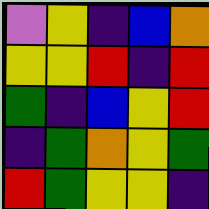[["violet", "yellow", "indigo", "blue", "orange"], ["yellow", "yellow", "red", "indigo", "red"], ["green", "indigo", "blue", "yellow", "red"], ["indigo", "green", "orange", "yellow", "green"], ["red", "green", "yellow", "yellow", "indigo"]]